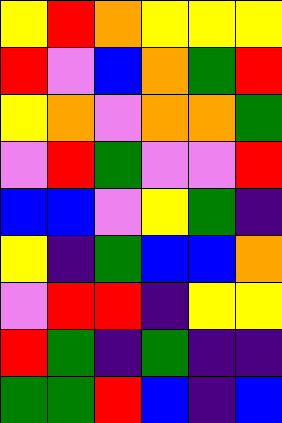[["yellow", "red", "orange", "yellow", "yellow", "yellow"], ["red", "violet", "blue", "orange", "green", "red"], ["yellow", "orange", "violet", "orange", "orange", "green"], ["violet", "red", "green", "violet", "violet", "red"], ["blue", "blue", "violet", "yellow", "green", "indigo"], ["yellow", "indigo", "green", "blue", "blue", "orange"], ["violet", "red", "red", "indigo", "yellow", "yellow"], ["red", "green", "indigo", "green", "indigo", "indigo"], ["green", "green", "red", "blue", "indigo", "blue"]]